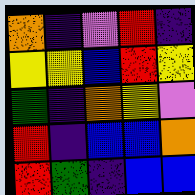[["orange", "indigo", "violet", "red", "indigo"], ["yellow", "yellow", "blue", "red", "yellow"], ["green", "indigo", "orange", "yellow", "violet"], ["red", "indigo", "blue", "blue", "orange"], ["red", "green", "indigo", "blue", "blue"]]